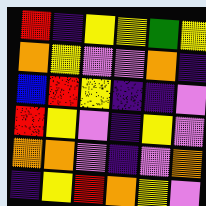[["red", "indigo", "yellow", "yellow", "green", "yellow"], ["orange", "yellow", "violet", "violet", "orange", "indigo"], ["blue", "red", "yellow", "indigo", "indigo", "violet"], ["red", "yellow", "violet", "indigo", "yellow", "violet"], ["orange", "orange", "violet", "indigo", "violet", "orange"], ["indigo", "yellow", "red", "orange", "yellow", "violet"]]